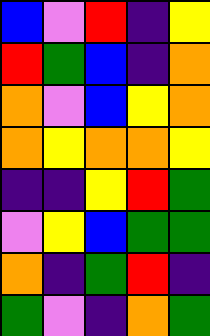[["blue", "violet", "red", "indigo", "yellow"], ["red", "green", "blue", "indigo", "orange"], ["orange", "violet", "blue", "yellow", "orange"], ["orange", "yellow", "orange", "orange", "yellow"], ["indigo", "indigo", "yellow", "red", "green"], ["violet", "yellow", "blue", "green", "green"], ["orange", "indigo", "green", "red", "indigo"], ["green", "violet", "indigo", "orange", "green"]]